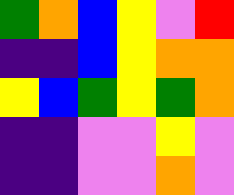[["green", "orange", "blue", "yellow", "violet", "red"], ["indigo", "indigo", "blue", "yellow", "orange", "orange"], ["yellow", "blue", "green", "yellow", "green", "orange"], ["indigo", "indigo", "violet", "violet", "yellow", "violet"], ["indigo", "indigo", "violet", "violet", "orange", "violet"]]